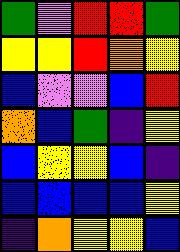[["green", "violet", "red", "red", "green"], ["yellow", "yellow", "red", "orange", "yellow"], ["blue", "violet", "violet", "blue", "red"], ["orange", "blue", "green", "indigo", "yellow"], ["blue", "yellow", "yellow", "blue", "indigo"], ["blue", "blue", "blue", "blue", "yellow"], ["indigo", "orange", "yellow", "yellow", "blue"]]